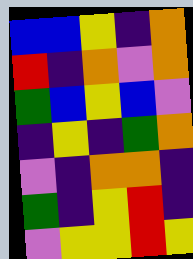[["blue", "blue", "yellow", "indigo", "orange"], ["red", "indigo", "orange", "violet", "orange"], ["green", "blue", "yellow", "blue", "violet"], ["indigo", "yellow", "indigo", "green", "orange"], ["violet", "indigo", "orange", "orange", "indigo"], ["green", "indigo", "yellow", "red", "indigo"], ["violet", "yellow", "yellow", "red", "yellow"]]